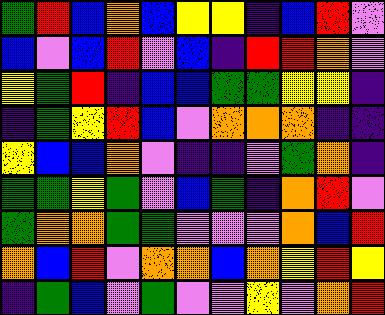[["green", "red", "blue", "orange", "blue", "yellow", "yellow", "indigo", "blue", "red", "violet"], ["blue", "violet", "blue", "red", "violet", "blue", "indigo", "red", "red", "orange", "violet"], ["yellow", "green", "red", "indigo", "blue", "blue", "green", "green", "yellow", "yellow", "indigo"], ["indigo", "green", "yellow", "red", "blue", "violet", "orange", "orange", "orange", "indigo", "indigo"], ["yellow", "blue", "blue", "orange", "violet", "indigo", "indigo", "violet", "green", "orange", "indigo"], ["green", "green", "yellow", "green", "violet", "blue", "green", "indigo", "orange", "red", "violet"], ["green", "orange", "orange", "green", "green", "violet", "violet", "violet", "orange", "blue", "red"], ["orange", "blue", "red", "violet", "orange", "orange", "blue", "orange", "yellow", "red", "yellow"], ["indigo", "green", "blue", "violet", "green", "violet", "violet", "yellow", "violet", "orange", "red"]]